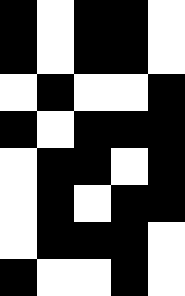[["black", "white", "black", "black", "white"], ["black", "white", "black", "black", "white"], ["white", "black", "white", "white", "black"], ["black", "white", "black", "black", "black"], ["white", "black", "black", "white", "black"], ["white", "black", "white", "black", "black"], ["white", "black", "black", "black", "white"], ["black", "white", "white", "black", "white"]]